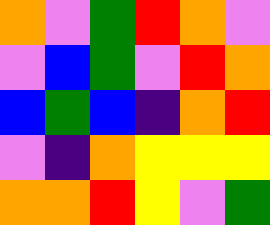[["orange", "violet", "green", "red", "orange", "violet"], ["violet", "blue", "green", "violet", "red", "orange"], ["blue", "green", "blue", "indigo", "orange", "red"], ["violet", "indigo", "orange", "yellow", "yellow", "yellow"], ["orange", "orange", "red", "yellow", "violet", "green"]]